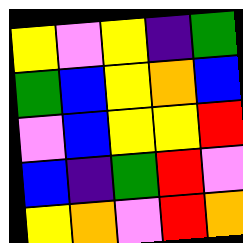[["yellow", "violet", "yellow", "indigo", "green"], ["green", "blue", "yellow", "orange", "blue"], ["violet", "blue", "yellow", "yellow", "red"], ["blue", "indigo", "green", "red", "violet"], ["yellow", "orange", "violet", "red", "orange"]]